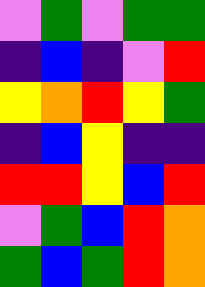[["violet", "green", "violet", "green", "green"], ["indigo", "blue", "indigo", "violet", "red"], ["yellow", "orange", "red", "yellow", "green"], ["indigo", "blue", "yellow", "indigo", "indigo"], ["red", "red", "yellow", "blue", "red"], ["violet", "green", "blue", "red", "orange"], ["green", "blue", "green", "red", "orange"]]